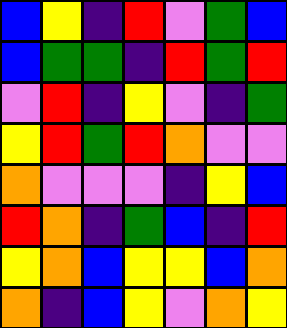[["blue", "yellow", "indigo", "red", "violet", "green", "blue"], ["blue", "green", "green", "indigo", "red", "green", "red"], ["violet", "red", "indigo", "yellow", "violet", "indigo", "green"], ["yellow", "red", "green", "red", "orange", "violet", "violet"], ["orange", "violet", "violet", "violet", "indigo", "yellow", "blue"], ["red", "orange", "indigo", "green", "blue", "indigo", "red"], ["yellow", "orange", "blue", "yellow", "yellow", "blue", "orange"], ["orange", "indigo", "blue", "yellow", "violet", "orange", "yellow"]]